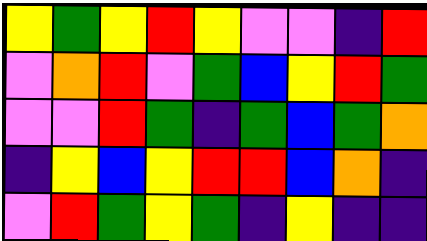[["yellow", "green", "yellow", "red", "yellow", "violet", "violet", "indigo", "red"], ["violet", "orange", "red", "violet", "green", "blue", "yellow", "red", "green"], ["violet", "violet", "red", "green", "indigo", "green", "blue", "green", "orange"], ["indigo", "yellow", "blue", "yellow", "red", "red", "blue", "orange", "indigo"], ["violet", "red", "green", "yellow", "green", "indigo", "yellow", "indigo", "indigo"]]